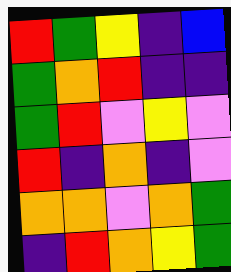[["red", "green", "yellow", "indigo", "blue"], ["green", "orange", "red", "indigo", "indigo"], ["green", "red", "violet", "yellow", "violet"], ["red", "indigo", "orange", "indigo", "violet"], ["orange", "orange", "violet", "orange", "green"], ["indigo", "red", "orange", "yellow", "green"]]